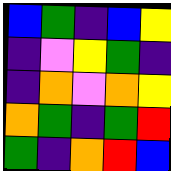[["blue", "green", "indigo", "blue", "yellow"], ["indigo", "violet", "yellow", "green", "indigo"], ["indigo", "orange", "violet", "orange", "yellow"], ["orange", "green", "indigo", "green", "red"], ["green", "indigo", "orange", "red", "blue"]]